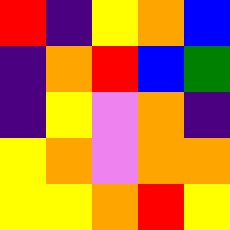[["red", "indigo", "yellow", "orange", "blue"], ["indigo", "orange", "red", "blue", "green"], ["indigo", "yellow", "violet", "orange", "indigo"], ["yellow", "orange", "violet", "orange", "orange"], ["yellow", "yellow", "orange", "red", "yellow"]]